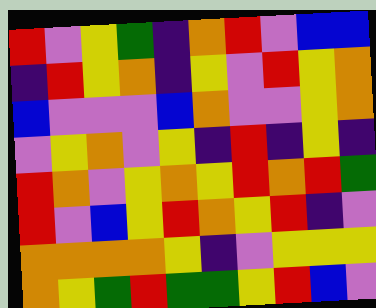[["red", "violet", "yellow", "green", "indigo", "orange", "red", "violet", "blue", "blue"], ["indigo", "red", "yellow", "orange", "indigo", "yellow", "violet", "red", "yellow", "orange"], ["blue", "violet", "violet", "violet", "blue", "orange", "violet", "violet", "yellow", "orange"], ["violet", "yellow", "orange", "violet", "yellow", "indigo", "red", "indigo", "yellow", "indigo"], ["red", "orange", "violet", "yellow", "orange", "yellow", "red", "orange", "red", "green"], ["red", "violet", "blue", "yellow", "red", "orange", "yellow", "red", "indigo", "violet"], ["orange", "orange", "orange", "orange", "yellow", "indigo", "violet", "yellow", "yellow", "yellow"], ["orange", "yellow", "green", "red", "green", "green", "yellow", "red", "blue", "violet"]]